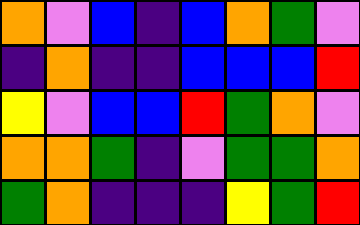[["orange", "violet", "blue", "indigo", "blue", "orange", "green", "violet"], ["indigo", "orange", "indigo", "indigo", "blue", "blue", "blue", "red"], ["yellow", "violet", "blue", "blue", "red", "green", "orange", "violet"], ["orange", "orange", "green", "indigo", "violet", "green", "green", "orange"], ["green", "orange", "indigo", "indigo", "indigo", "yellow", "green", "red"]]